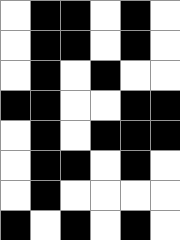[["white", "black", "black", "white", "black", "white"], ["white", "black", "black", "white", "black", "white"], ["white", "black", "white", "black", "white", "white"], ["black", "black", "white", "white", "black", "black"], ["white", "black", "white", "black", "black", "black"], ["white", "black", "black", "white", "black", "white"], ["white", "black", "white", "white", "white", "white"], ["black", "white", "black", "white", "black", "white"]]